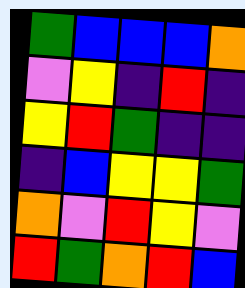[["green", "blue", "blue", "blue", "orange"], ["violet", "yellow", "indigo", "red", "indigo"], ["yellow", "red", "green", "indigo", "indigo"], ["indigo", "blue", "yellow", "yellow", "green"], ["orange", "violet", "red", "yellow", "violet"], ["red", "green", "orange", "red", "blue"]]